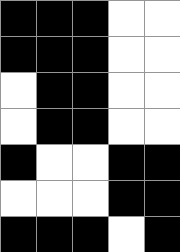[["black", "black", "black", "white", "white"], ["black", "black", "black", "white", "white"], ["white", "black", "black", "white", "white"], ["white", "black", "black", "white", "white"], ["black", "white", "white", "black", "black"], ["white", "white", "white", "black", "black"], ["black", "black", "black", "white", "black"]]